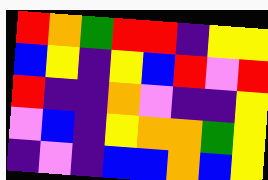[["red", "orange", "green", "red", "red", "indigo", "yellow", "yellow"], ["blue", "yellow", "indigo", "yellow", "blue", "red", "violet", "red"], ["red", "indigo", "indigo", "orange", "violet", "indigo", "indigo", "yellow"], ["violet", "blue", "indigo", "yellow", "orange", "orange", "green", "yellow"], ["indigo", "violet", "indigo", "blue", "blue", "orange", "blue", "yellow"]]